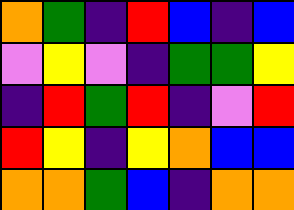[["orange", "green", "indigo", "red", "blue", "indigo", "blue"], ["violet", "yellow", "violet", "indigo", "green", "green", "yellow"], ["indigo", "red", "green", "red", "indigo", "violet", "red"], ["red", "yellow", "indigo", "yellow", "orange", "blue", "blue"], ["orange", "orange", "green", "blue", "indigo", "orange", "orange"]]